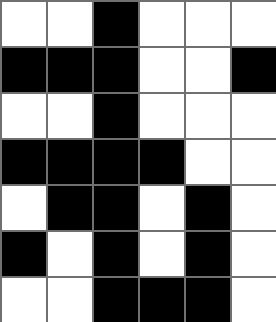[["white", "white", "black", "white", "white", "white"], ["black", "black", "black", "white", "white", "black"], ["white", "white", "black", "white", "white", "white"], ["black", "black", "black", "black", "white", "white"], ["white", "black", "black", "white", "black", "white"], ["black", "white", "black", "white", "black", "white"], ["white", "white", "black", "black", "black", "white"]]